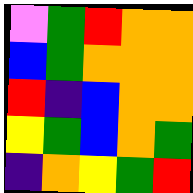[["violet", "green", "red", "orange", "orange"], ["blue", "green", "orange", "orange", "orange"], ["red", "indigo", "blue", "orange", "orange"], ["yellow", "green", "blue", "orange", "green"], ["indigo", "orange", "yellow", "green", "red"]]